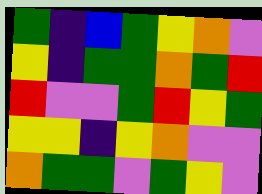[["green", "indigo", "blue", "green", "yellow", "orange", "violet"], ["yellow", "indigo", "green", "green", "orange", "green", "red"], ["red", "violet", "violet", "green", "red", "yellow", "green"], ["yellow", "yellow", "indigo", "yellow", "orange", "violet", "violet"], ["orange", "green", "green", "violet", "green", "yellow", "violet"]]